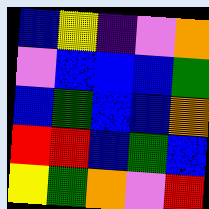[["blue", "yellow", "indigo", "violet", "orange"], ["violet", "blue", "blue", "blue", "green"], ["blue", "green", "blue", "blue", "orange"], ["red", "red", "blue", "green", "blue"], ["yellow", "green", "orange", "violet", "red"]]